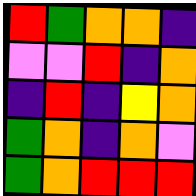[["red", "green", "orange", "orange", "indigo"], ["violet", "violet", "red", "indigo", "orange"], ["indigo", "red", "indigo", "yellow", "orange"], ["green", "orange", "indigo", "orange", "violet"], ["green", "orange", "red", "red", "red"]]